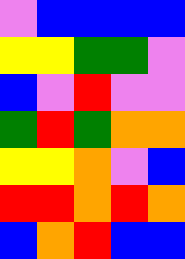[["violet", "blue", "blue", "blue", "blue"], ["yellow", "yellow", "green", "green", "violet"], ["blue", "violet", "red", "violet", "violet"], ["green", "red", "green", "orange", "orange"], ["yellow", "yellow", "orange", "violet", "blue"], ["red", "red", "orange", "red", "orange"], ["blue", "orange", "red", "blue", "blue"]]